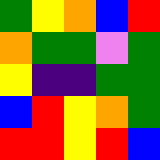[["green", "yellow", "orange", "blue", "red"], ["orange", "green", "green", "violet", "green"], ["yellow", "indigo", "indigo", "green", "green"], ["blue", "red", "yellow", "orange", "green"], ["red", "red", "yellow", "red", "blue"]]